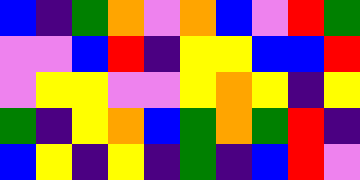[["blue", "indigo", "green", "orange", "violet", "orange", "blue", "violet", "red", "green"], ["violet", "violet", "blue", "red", "indigo", "yellow", "yellow", "blue", "blue", "red"], ["violet", "yellow", "yellow", "violet", "violet", "yellow", "orange", "yellow", "indigo", "yellow"], ["green", "indigo", "yellow", "orange", "blue", "green", "orange", "green", "red", "indigo"], ["blue", "yellow", "indigo", "yellow", "indigo", "green", "indigo", "blue", "red", "violet"]]